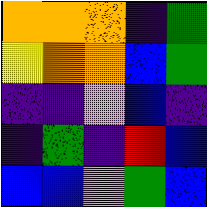[["orange", "orange", "orange", "indigo", "green"], ["yellow", "orange", "orange", "blue", "green"], ["indigo", "indigo", "violet", "blue", "indigo"], ["indigo", "green", "indigo", "red", "blue"], ["blue", "blue", "violet", "green", "blue"]]